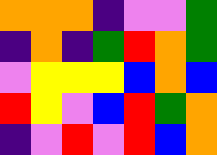[["orange", "orange", "orange", "indigo", "violet", "violet", "green"], ["indigo", "orange", "indigo", "green", "red", "orange", "green"], ["violet", "yellow", "yellow", "yellow", "blue", "orange", "blue"], ["red", "yellow", "violet", "blue", "red", "green", "orange"], ["indigo", "violet", "red", "violet", "red", "blue", "orange"]]